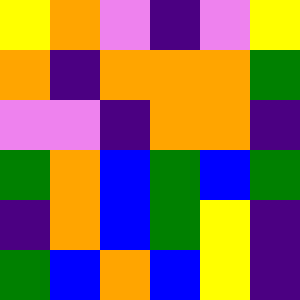[["yellow", "orange", "violet", "indigo", "violet", "yellow"], ["orange", "indigo", "orange", "orange", "orange", "green"], ["violet", "violet", "indigo", "orange", "orange", "indigo"], ["green", "orange", "blue", "green", "blue", "green"], ["indigo", "orange", "blue", "green", "yellow", "indigo"], ["green", "blue", "orange", "blue", "yellow", "indigo"]]